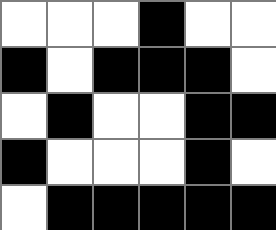[["white", "white", "white", "black", "white", "white"], ["black", "white", "black", "black", "black", "white"], ["white", "black", "white", "white", "black", "black"], ["black", "white", "white", "white", "black", "white"], ["white", "black", "black", "black", "black", "black"]]